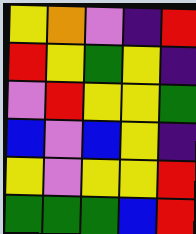[["yellow", "orange", "violet", "indigo", "red"], ["red", "yellow", "green", "yellow", "indigo"], ["violet", "red", "yellow", "yellow", "green"], ["blue", "violet", "blue", "yellow", "indigo"], ["yellow", "violet", "yellow", "yellow", "red"], ["green", "green", "green", "blue", "red"]]